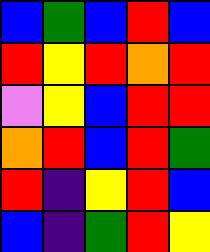[["blue", "green", "blue", "red", "blue"], ["red", "yellow", "red", "orange", "red"], ["violet", "yellow", "blue", "red", "red"], ["orange", "red", "blue", "red", "green"], ["red", "indigo", "yellow", "red", "blue"], ["blue", "indigo", "green", "red", "yellow"]]